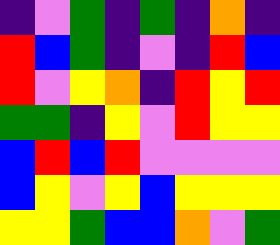[["indigo", "violet", "green", "indigo", "green", "indigo", "orange", "indigo"], ["red", "blue", "green", "indigo", "violet", "indigo", "red", "blue"], ["red", "violet", "yellow", "orange", "indigo", "red", "yellow", "red"], ["green", "green", "indigo", "yellow", "violet", "red", "yellow", "yellow"], ["blue", "red", "blue", "red", "violet", "violet", "violet", "violet"], ["blue", "yellow", "violet", "yellow", "blue", "yellow", "yellow", "yellow"], ["yellow", "yellow", "green", "blue", "blue", "orange", "violet", "green"]]